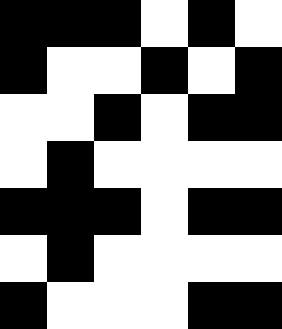[["black", "black", "black", "white", "black", "white"], ["black", "white", "white", "black", "white", "black"], ["white", "white", "black", "white", "black", "black"], ["white", "black", "white", "white", "white", "white"], ["black", "black", "black", "white", "black", "black"], ["white", "black", "white", "white", "white", "white"], ["black", "white", "white", "white", "black", "black"]]